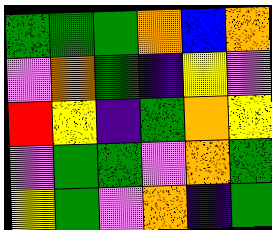[["green", "green", "green", "orange", "blue", "orange"], ["violet", "orange", "green", "indigo", "yellow", "violet"], ["red", "yellow", "indigo", "green", "orange", "yellow"], ["violet", "green", "green", "violet", "orange", "green"], ["yellow", "green", "violet", "orange", "indigo", "green"]]